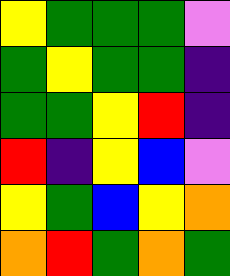[["yellow", "green", "green", "green", "violet"], ["green", "yellow", "green", "green", "indigo"], ["green", "green", "yellow", "red", "indigo"], ["red", "indigo", "yellow", "blue", "violet"], ["yellow", "green", "blue", "yellow", "orange"], ["orange", "red", "green", "orange", "green"]]